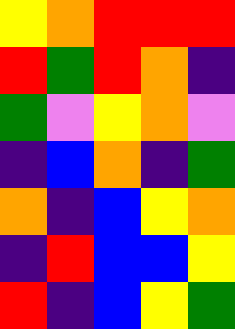[["yellow", "orange", "red", "red", "red"], ["red", "green", "red", "orange", "indigo"], ["green", "violet", "yellow", "orange", "violet"], ["indigo", "blue", "orange", "indigo", "green"], ["orange", "indigo", "blue", "yellow", "orange"], ["indigo", "red", "blue", "blue", "yellow"], ["red", "indigo", "blue", "yellow", "green"]]